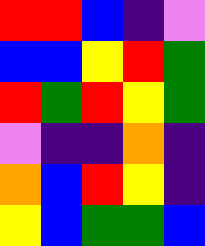[["red", "red", "blue", "indigo", "violet"], ["blue", "blue", "yellow", "red", "green"], ["red", "green", "red", "yellow", "green"], ["violet", "indigo", "indigo", "orange", "indigo"], ["orange", "blue", "red", "yellow", "indigo"], ["yellow", "blue", "green", "green", "blue"]]